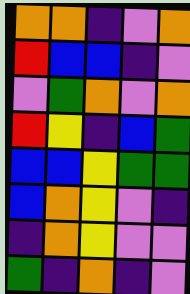[["orange", "orange", "indigo", "violet", "orange"], ["red", "blue", "blue", "indigo", "violet"], ["violet", "green", "orange", "violet", "orange"], ["red", "yellow", "indigo", "blue", "green"], ["blue", "blue", "yellow", "green", "green"], ["blue", "orange", "yellow", "violet", "indigo"], ["indigo", "orange", "yellow", "violet", "violet"], ["green", "indigo", "orange", "indigo", "violet"]]